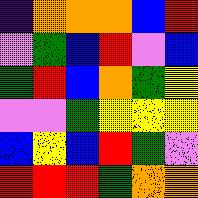[["indigo", "orange", "orange", "orange", "blue", "red"], ["violet", "green", "blue", "red", "violet", "blue"], ["green", "red", "blue", "orange", "green", "yellow"], ["violet", "violet", "green", "yellow", "yellow", "yellow"], ["blue", "yellow", "blue", "red", "green", "violet"], ["red", "red", "red", "green", "orange", "orange"]]